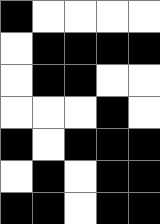[["black", "white", "white", "white", "white"], ["white", "black", "black", "black", "black"], ["white", "black", "black", "white", "white"], ["white", "white", "white", "black", "white"], ["black", "white", "black", "black", "black"], ["white", "black", "white", "black", "black"], ["black", "black", "white", "black", "black"]]